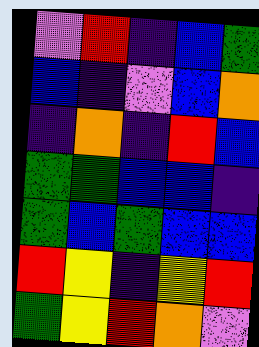[["violet", "red", "indigo", "blue", "green"], ["blue", "indigo", "violet", "blue", "orange"], ["indigo", "orange", "indigo", "red", "blue"], ["green", "green", "blue", "blue", "indigo"], ["green", "blue", "green", "blue", "blue"], ["red", "yellow", "indigo", "yellow", "red"], ["green", "yellow", "red", "orange", "violet"]]